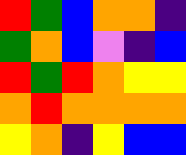[["red", "green", "blue", "orange", "orange", "indigo"], ["green", "orange", "blue", "violet", "indigo", "blue"], ["red", "green", "red", "orange", "yellow", "yellow"], ["orange", "red", "orange", "orange", "orange", "orange"], ["yellow", "orange", "indigo", "yellow", "blue", "blue"]]